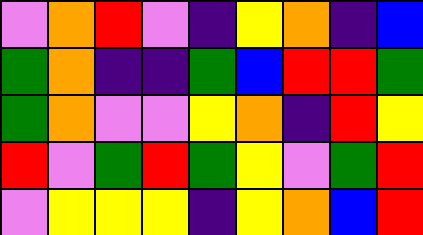[["violet", "orange", "red", "violet", "indigo", "yellow", "orange", "indigo", "blue"], ["green", "orange", "indigo", "indigo", "green", "blue", "red", "red", "green"], ["green", "orange", "violet", "violet", "yellow", "orange", "indigo", "red", "yellow"], ["red", "violet", "green", "red", "green", "yellow", "violet", "green", "red"], ["violet", "yellow", "yellow", "yellow", "indigo", "yellow", "orange", "blue", "red"]]